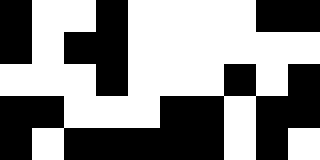[["black", "white", "white", "black", "white", "white", "white", "white", "black", "black"], ["black", "white", "black", "black", "white", "white", "white", "white", "white", "white"], ["white", "white", "white", "black", "white", "white", "white", "black", "white", "black"], ["black", "black", "white", "white", "white", "black", "black", "white", "black", "black"], ["black", "white", "black", "black", "black", "black", "black", "white", "black", "white"]]